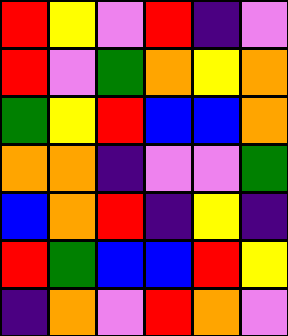[["red", "yellow", "violet", "red", "indigo", "violet"], ["red", "violet", "green", "orange", "yellow", "orange"], ["green", "yellow", "red", "blue", "blue", "orange"], ["orange", "orange", "indigo", "violet", "violet", "green"], ["blue", "orange", "red", "indigo", "yellow", "indigo"], ["red", "green", "blue", "blue", "red", "yellow"], ["indigo", "orange", "violet", "red", "orange", "violet"]]